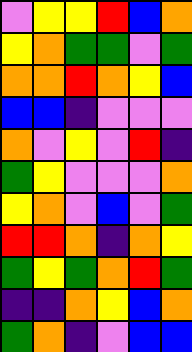[["violet", "yellow", "yellow", "red", "blue", "orange"], ["yellow", "orange", "green", "green", "violet", "green"], ["orange", "orange", "red", "orange", "yellow", "blue"], ["blue", "blue", "indigo", "violet", "violet", "violet"], ["orange", "violet", "yellow", "violet", "red", "indigo"], ["green", "yellow", "violet", "violet", "violet", "orange"], ["yellow", "orange", "violet", "blue", "violet", "green"], ["red", "red", "orange", "indigo", "orange", "yellow"], ["green", "yellow", "green", "orange", "red", "green"], ["indigo", "indigo", "orange", "yellow", "blue", "orange"], ["green", "orange", "indigo", "violet", "blue", "blue"]]